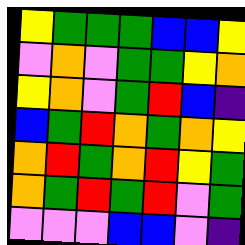[["yellow", "green", "green", "green", "blue", "blue", "yellow"], ["violet", "orange", "violet", "green", "green", "yellow", "orange"], ["yellow", "orange", "violet", "green", "red", "blue", "indigo"], ["blue", "green", "red", "orange", "green", "orange", "yellow"], ["orange", "red", "green", "orange", "red", "yellow", "green"], ["orange", "green", "red", "green", "red", "violet", "green"], ["violet", "violet", "violet", "blue", "blue", "violet", "indigo"]]